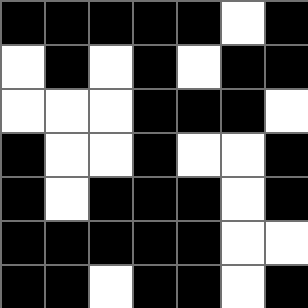[["black", "black", "black", "black", "black", "white", "black"], ["white", "black", "white", "black", "white", "black", "black"], ["white", "white", "white", "black", "black", "black", "white"], ["black", "white", "white", "black", "white", "white", "black"], ["black", "white", "black", "black", "black", "white", "black"], ["black", "black", "black", "black", "black", "white", "white"], ["black", "black", "white", "black", "black", "white", "black"]]